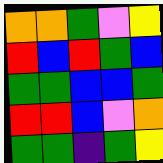[["orange", "orange", "green", "violet", "yellow"], ["red", "blue", "red", "green", "blue"], ["green", "green", "blue", "blue", "green"], ["red", "red", "blue", "violet", "orange"], ["green", "green", "indigo", "green", "yellow"]]